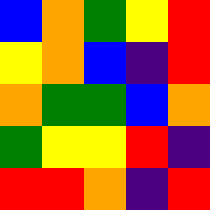[["blue", "orange", "green", "yellow", "red"], ["yellow", "orange", "blue", "indigo", "red"], ["orange", "green", "green", "blue", "orange"], ["green", "yellow", "yellow", "red", "indigo"], ["red", "red", "orange", "indigo", "red"]]